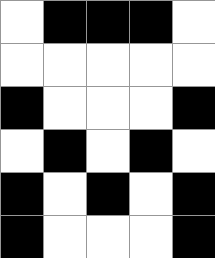[["white", "black", "black", "black", "white"], ["white", "white", "white", "white", "white"], ["black", "white", "white", "white", "black"], ["white", "black", "white", "black", "white"], ["black", "white", "black", "white", "black"], ["black", "white", "white", "white", "black"]]